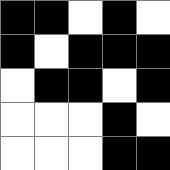[["black", "black", "white", "black", "white"], ["black", "white", "black", "black", "black"], ["white", "black", "black", "white", "black"], ["white", "white", "white", "black", "white"], ["white", "white", "white", "black", "black"]]